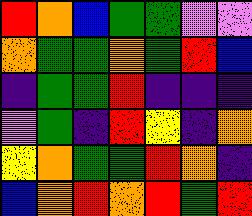[["red", "orange", "blue", "green", "green", "violet", "violet"], ["orange", "green", "green", "orange", "green", "red", "blue"], ["indigo", "green", "green", "red", "indigo", "indigo", "indigo"], ["violet", "green", "indigo", "red", "yellow", "indigo", "orange"], ["yellow", "orange", "green", "green", "red", "orange", "indigo"], ["blue", "orange", "red", "orange", "red", "green", "red"]]